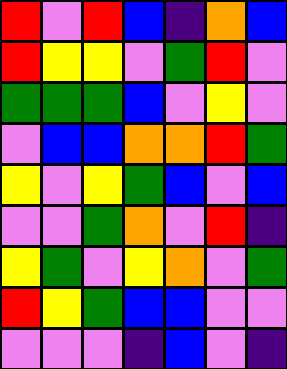[["red", "violet", "red", "blue", "indigo", "orange", "blue"], ["red", "yellow", "yellow", "violet", "green", "red", "violet"], ["green", "green", "green", "blue", "violet", "yellow", "violet"], ["violet", "blue", "blue", "orange", "orange", "red", "green"], ["yellow", "violet", "yellow", "green", "blue", "violet", "blue"], ["violet", "violet", "green", "orange", "violet", "red", "indigo"], ["yellow", "green", "violet", "yellow", "orange", "violet", "green"], ["red", "yellow", "green", "blue", "blue", "violet", "violet"], ["violet", "violet", "violet", "indigo", "blue", "violet", "indigo"]]